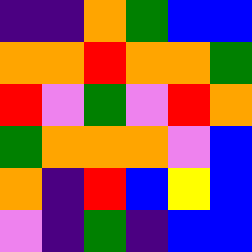[["indigo", "indigo", "orange", "green", "blue", "blue"], ["orange", "orange", "red", "orange", "orange", "green"], ["red", "violet", "green", "violet", "red", "orange"], ["green", "orange", "orange", "orange", "violet", "blue"], ["orange", "indigo", "red", "blue", "yellow", "blue"], ["violet", "indigo", "green", "indigo", "blue", "blue"]]